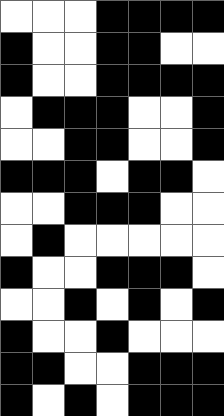[["white", "white", "white", "black", "black", "black", "black"], ["black", "white", "white", "black", "black", "white", "white"], ["black", "white", "white", "black", "black", "black", "black"], ["white", "black", "black", "black", "white", "white", "black"], ["white", "white", "black", "black", "white", "white", "black"], ["black", "black", "black", "white", "black", "black", "white"], ["white", "white", "black", "black", "black", "white", "white"], ["white", "black", "white", "white", "white", "white", "white"], ["black", "white", "white", "black", "black", "black", "white"], ["white", "white", "black", "white", "black", "white", "black"], ["black", "white", "white", "black", "white", "white", "white"], ["black", "black", "white", "white", "black", "black", "black"], ["black", "white", "black", "white", "black", "black", "black"]]